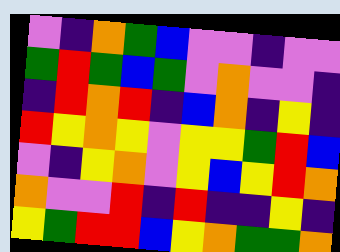[["violet", "indigo", "orange", "green", "blue", "violet", "violet", "indigo", "violet", "violet"], ["green", "red", "green", "blue", "green", "violet", "orange", "violet", "violet", "indigo"], ["indigo", "red", "orange", "red", "indigo", "blue", "orange", "indigo", "yellow", "indigo"], ["red", "yellow", "orange", "yellow", "violet", "yellow", "yellow", "green", "red", "blue"], ["violet", "indigo", "yellow", "orange", "violet", "yellow", "blue", "yellow", "red", "orange"], ["orange", "violet", "violet", "red", "indigo", "red", "indigo", "indigo", "yellow", "indigo"], ["yellow", "green", "red", "red", "blue", "yellow", "orange", "green", "green", "orange"]]